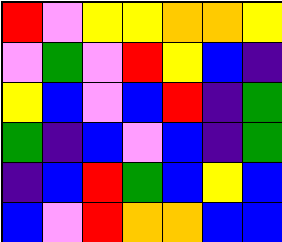[["red", "violet", "yellow", "yellow", "orange", "orange", "yellow"], ["violet", "green", "violet", "red", "yellow", "blue", "indigo"], ["yellow", "blue", "violet", "blue", "red", "indigo", "green"], ["green", "indigo", "blue", "violet", "blue", "indigo", "green"], ["indigo", "blue", "red", "green", "blue", "yellow", "blue"], ["blue", "violet", "red", "orange", "orange", "blue", "blue"]]